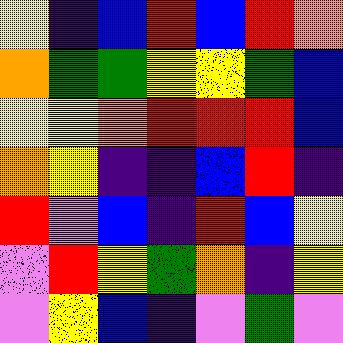[["yellow", "indigo", "blue", "red", "blue", "red", "orange"], ["orange", "green", "green", "yellow", "yellow", "green", "blue"], ["yellow", "yellow", "orange", "red", "red", "red", "blue"], ["orange", "yellow", "indigo", "indigo", "blue", "red", "indigo"], ["red", "violet", "blue", "indigo", "red", "blue", "yellow"], ["violet", "red", "yellow", "green", "orange", "indigo", "yellow"], ["violet", "yellow", "blue", "indigo", "violet", "green", "violet"]]